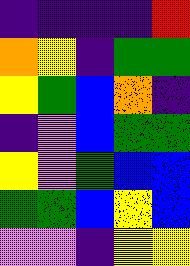[["indigo", "indigo", "indigo", "indigo", "red"], ["orange", "yellow", "indigo", "green", "green"], ["yellow", "green", "blue", "orange", "indigo"], ["indigo", "violet", "blue", "green", "green"], ["yellow", "violet", "green", "blue", "blue"], ["green", "green", "blue", "yellow", "blue"], ["violet", "violet", "indigo", "yellow", "yellow"]]